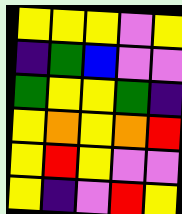[["yellow", "yellow", "yellow", "violet", "yellow"], ["indigo", "green", "blue", "violet", "violet"], ["green", "yellow", "yellow", "green", "indigo"], ["yellow", "orange", "yellow", "orange", "red"], ["yellow", "red", "yellow", "violet", "violet"], ["yellow", "indigo", "violet", "red", "yellow"]]